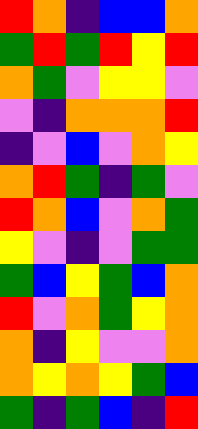[["red", "orange", "indigo", "blue", "blue", "orange"], ["green", "red", "green", "red", "yellow", "red"], ["orange", "green", "violet", "yellow", "yellow", "violet"], ["violet", "indigo", "orange", "orange", "orange", "red"], ["indigo", "violet", "blue", "violet", "orange", "yellow"], ["orange", "red", "green", "indigo", "green", "violet"], ["red", "orange", "blue", "violet", "orange", "green"], ["yellow", "violet", "indigo", "violet", "green", "green"], ["green", "blue", "yellow", "green", "blue", "orange"], ["red", "violet", "orange", "green", "yellow", "orange"], ["orange", "indigo", "yellow", "violet", "violet", "orange"], ["orange", "yellow", "orange", "yellow", "green", "blue"], ["green", "indigo", "green", "blue", "indigo", "red"]]